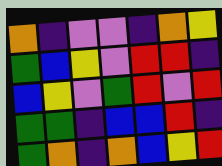[["orange", "indigo", "violet", "violet", "indigo", "orange", "yellow"], ["green", "blue", "yellow", "violet", "red", "red", "indigo"], ["blue", "yellow", "violet", "green", "red", "violet", "red"], ["green", "green", "indigo", "blue", "blue", "red", "indigo"], ["green", "orange", "indigo", "orange", "blue", "yellow", "red"]]